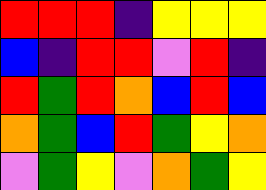[["red", "red", "red", "indigo", "yellow", "yellow", "yellow"], ["blue", "indigo", "red", "red", "violet", "red", "indigo"], ["red", "green", "red", "orange", "blue", "red", "blue"], ["orange", "green", "blue", "red", "green", "yellow", "orange"], ["violet", "green", "yellow", "violet", "orange", "green", "yellow"]]